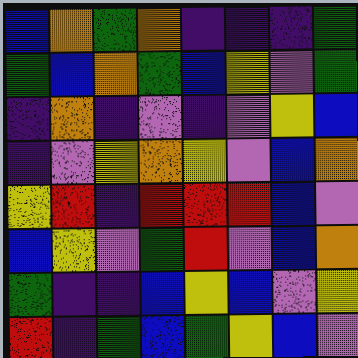[["blue", "orange", "green", "orange", "indigo", "indigo", "indigo", "green"], ["green", "blue", "orange", "green", "blue", "yellow", "violet", "green"], ["indigo", "orange", "indigo", "violet", "indigo", "violet", "yellow", "blue"], ["indigo", "violet", "yellow", "orange", "yellow", "violet", "blue", "orange"], ["yellow", "red", "indigo", "red", "red", "red", "blue", "violet"], ["blue", "yellow", "violet", "green", "red", "violet", "blue", "orange"], ["green", "indigo", "indigo", "blue", "yellow", "blue", "violet", "yellow"], ["red", "indigo", "green", "blue", "green", "yellow", "blue", "violet"]]